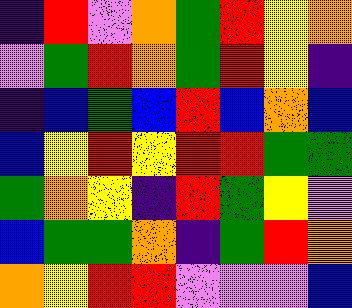[["indigo", "red", "violet", "orange", "green", "red", "yellow", "orange"], ["violet", "green", "red", "orange", "green", "red", "yellow", "indigo"], ["indigo", "blue", "green", "blue", "red", "blue", "orange", "blue"], ["blue", "yellow", "red", "yellow", "red", "red", "green", "green"], ["green", "orange", "yellow", "indigo", "red", "green", "yellow", "violet"], ["blue", "green", "green", "orange", "indigo", "green", "red", "orange"], ["orange", "yellow", "red", "red", "violet", "violet", "violet", "blue"]]